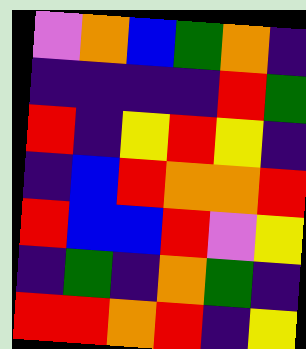[["violet", "orange", "blue", "green", "orange", "indigo"], ["indigo", "indigo", "indigo", "indigo", "red", "green"], ["red", "indigo", "yellow", "red", "yellow", "indigo"], ["indigo", "blue", "red", "orange", "orange", "red"], ["red", "blue", "blue", "red", "violet", "yellow"], ["indigo", "green", "indigo", "orange", "green", "indigo"], ["red", "red", "orange", "red", "indigo", "yellow"]]